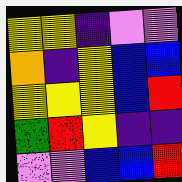[["yellow", "yellow", "indigo", "violet", "violet"], ["orange", "indigo", "yellow", "blue", "blue"], ["yellow", "yellow", "yellow", "blue", "red"], ["green", "red", "yellow", "indigo", "indigo"], ["violet", "violet", "blue", "blue", "red"]]